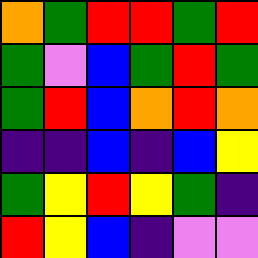[["orange", "green", "red", "red", "green", "red"], ["green", "violet", "blue", "green", "red", "green"], ["green", "red", "blue", "orange", "red", "orange"], ["indigo", "indigo", "blue", "indigo", "blue", "yellow"], ["green", "yellow", "red", "yellow", "green", "indigo"], ["red", "yellow", "blue", "indigo", "violet", "violet"]]